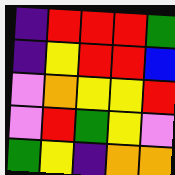[["indigo", "red", "red", "red", "green"], ["indigo", "yellow", "red", "red", "blue"], ["violet", "orange", "yellow", "yellow", "red"], ["violet", "red", "green", "yellow", "violet"], ["green", "yellow", "indigo", "orange", "orange"]]